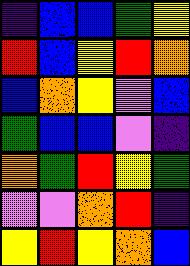[["indigo", "blue", "blue", "green", "yellow"], ["red", "blue", "yellow", "red", "orange"], ["blue", "orange", "yellow", "violet", "blue"], ["green", "blue", "blue", "violet", "indigo"], ["orange", "green", "red", "yellow", "green"], ["violet", "violet", "orange", "red", "indigo"], ["yellow", "red", "yellow", "orange", "blue"]]